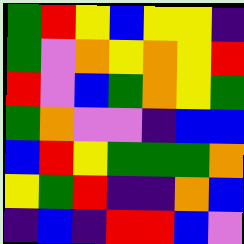[["green", "red", "yellow", "blue", "yellow", "yellow", "indigo"], ["green", "violet", "orange", "yellow", "orange", "yellow", "red"], ["red", "violet", "blue", "green", "orange", "yellow", "green"], ["green", "orange", "violet", "violet", "indigo", "blue", "blue"], ["blue", "red", "yellow", "green", "green", "green", "orange"], ["yellow", "green", "red", "indigo", "indigo", "orange", "blue"], ["indigo", "blue", "indigo", "red", "red", "blue", "violet"]]